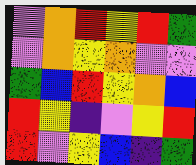[["violet", "orange", "red", "yellow", "red", "green"], ["violet", "orange", "yellow", "orange", "violet", "violet"], ["green", "blue", "red", "yellow", "orange", "blue"], ["red", "yellow", "indigo", "violet", "yellow", "red"], ["red", "violet", "yellow", "blue", "indigo", "green"]]